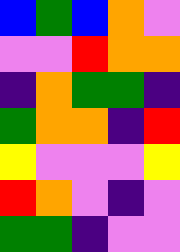[["blue", "green", "blue", "orange", "violet"], ["violet", "violet", "red", "orange", "orange"], ["indigo", "orange", "green", "green", "indigo"], ["green", "orange", "orange", "indigo", "red"], ["yellow", "violet", "violet", "violet", "yellow"], ["red", "orange", "violet", "indigo", "violet"], ["green", "green", "indigo", "violet", "violet"]]